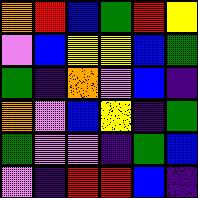[["orange", "red", "blue", "green", "red", "yellow"], ["violet", "blue", "yellow", "yellow", "blue", "green"], ["green", "indigo", "orange", "violet", "blue", "indigo"], ["orange", "violet", "blue", "yellow", "indigo", "green"], ["green", "violet", "violet", "indigo", "green", "blue"], ["violet", "indigo", "red", "red", "blue", "indigo"]]